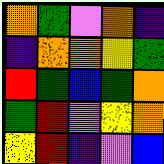[["orange", "green", "violet", "orange", "indigo"], ["indigo", "orange", "orange", "yellow", "green"], ["red", "green", "blue", "green", "orange"], ["green", "red", "violet", "yellow", "orange"], ["yellow", "red", "indigo", "violet", "blue"]]